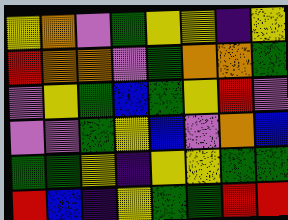[["yellow", "orange", "violet", "green", "yellow", "yellow", "indigo", "yellow"], ["red", "orange", "orange", "violet", "green", "orange", "orange", "green"], ["violet", "yellow", "green", "blue", "green", "yellow", "red", "violet"], ["violet", "violet", "green", "yellow", "blue", "violet", "orange", "blue"], ["green", "green", "yellow", "indigo", "yellow", "yellow", "green", "green"], ["red", "blue", "indigo", "yellow", "green", "green", "red", "red"]]